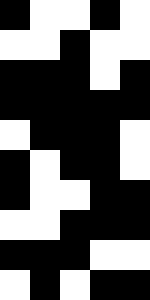[["black", "white", "white", "black", "white"], ["white", "white", "black", "white", "white"], ["black", "black", "black", "white", "black"], ["black", "black", "black", "black", "black"], ["white", "black", "black", "black", "white"], ["black", "white", "black", "black", "white"], ["black", "white", "white", "black", "black"], ["white", "white", "black", "black", "black"], ["black", "black", "black", "white", "white"], ["white", "black", "white", "black", "black"]]